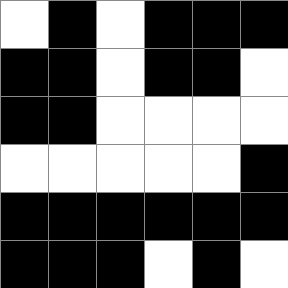[["white", "black", "white", "black", "black", "black"], ["black", "black", "white", "black", "black", "white"], ["black", "black", "white", "white", "white", "white"], ["white", "white", "white", "white", "white", "black"], ["black", "black", "black", "black", "black", "black"], ["black", "black", "black", "white", "black", "white"]]